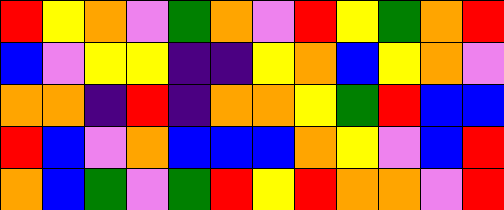[["red", "yellow", "orange", "violet", "green", "orange", "violet", "red", "yellow", "green", "orange", "red"], ["blue", "violet", "yellow", "yellow", "indigo", "indigo", "yellow", "orange", "blue", "yellow", "orange", "violet"], ["orange", "orange", "indigo", "red", "indigo", "orange", "orange", "yellow", "green", "red", "blue", "blue"], ["red", "blue", "violet", "orange", "blue", "blue", "blue", "orange", "yellow", "violet", "blue", "red"], ["orange", "blue", "green", "violet", "green", "red", "yellow", "red", "orange", "orange", "violet", "red"]]